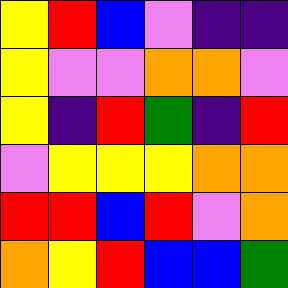[["yellow", "red", "blue", "violet", "indigo", "indigo"], ["yellow", "violet", "violet", "orange", "orange", "violet"], ["yellow", "indigo", "red", "green", "indigo", "red"], ["violet", "yellow", "yellow", "yellow", "orange", "orange"], ["red", "red", "blue", "red", "violet", "orange"], ["orange", "yellow", "red", "blue", "blue", "green"]]